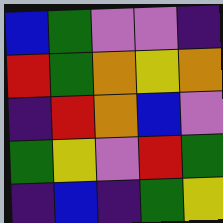[["blue", "green", "violet", "violet", "indigo"], ["red", "green", "orange", "yellow", "orange"], ["indigo", "red", "orange", "blue", "violet"], ["green", "yellow", "violet", "red", "green"], ["indigo", "blue", "indigo", "green", "yellow"]]